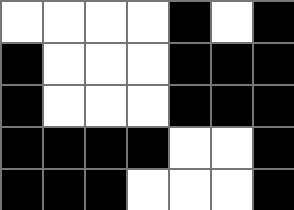[["white", "white", "white", "white", "black", "white", "black"], ["black", "white", "white", "white", "black", "black", "black"], ["black", "white", "white", "white", "black", "black", "black"], ["black", "black", "black", "black", "white", "white", "black"], ["black", "black", "black", "white", "white", "white", "black"]]